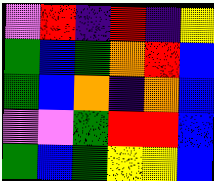[["violet", "red", "indigo", "red", "indigo", "yellow"], ["green", "blue", "green", "orange", "red", "blue"], ["green", "blue", "orange", "indigo", "orange", "blue"], ["violet", "violet", "green", "red", "red", "blue"], ["green", "blue", "green", "yellow", "yellow", "blue"]]